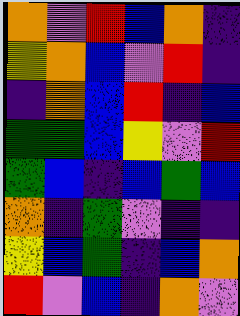[["orange", "violet", "red", "blue", "orange", "indigo"], ["yellow", "orange", "blue", "violet", "red", "indigo"], ["indigo", "orange", "blue", "red", "indigo", "blue"], ["green", "green", "blue", "yellow", "violet", "red"], ["green", "blue", "indigo", "blue", "green", "blue"], ["orange", "indigo", "green", "violet", "indigo", "indigo"], ["yellow", "blue", "green", "indigo", "blue", "orange"], ["red", "violet", "blue", "indigo", "orange", "violet"]]